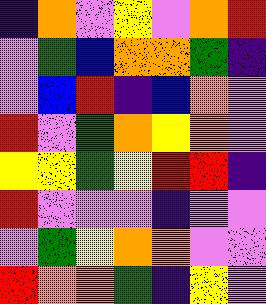[["indigo", "orange", "violet", "yellow", "violet", "orange", "red"], ["violet", "green", "blue", "orange", "orange", "green", "indigo"], ["violet", "blue", "red", "indigo", "blue", "orange", "violet"], ["red", "violet", "green", "orange", "yellow", "orange", "violet"], ["yellow", "yellow", "green", "yellow", "red", "red", "indigo"], ["red", "violet", "violet", "violet", "indigo", "violet", "violet"], ["violet", "green", "yellow", "orange", "orange", "violet", "violet"], ["red", "orange", "orange", "green", "indigo", "yellow", "violet"]]